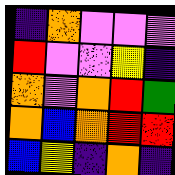[["indigo", "orange", "violet", "violet", "violet"], ["red", "violet", "violet", "yellow", "indigo"], ["orange", "violet", "orange", "red", "green"], ["orange", "blue", "orange", "red", "red"], ["blue", "yellow", "indigo", "orange", "indigo"]]